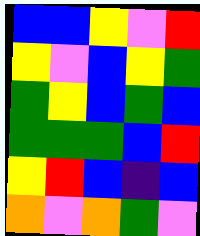[["blue", "blue", "yellow", "violet", "red"], ["yellow", "violet", "blue", "yellow", "green"], ["green", "yellow", "blue", "green", "blue"], ["green", "green", "green", "blue", "red"], ["yellow", "red", "blue", "indigo", "blue"], ["orange", "violet", "orange", "green", "violet"]]